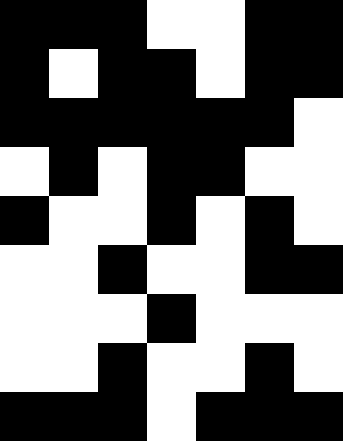[["black", "black", "black", "white", "white", "black", "black"], ["black", "white", "black", "black", "white", "black", "black"], ["black", "black", "black", "black", "black", "black", "white"], ["white", "black", "white", "black", "black", "white", "white"], ["black", "white", "white", "black", "white", "black", "white"], ["white", "white", "black", "white", "white", "black", "black"], ["white", "white", "white", "black", "white", "white", "white"], ["white", "white", "black", "white", "white", "black", "white"], ["black", "black", "black", "white", "black", "black", "black"]]